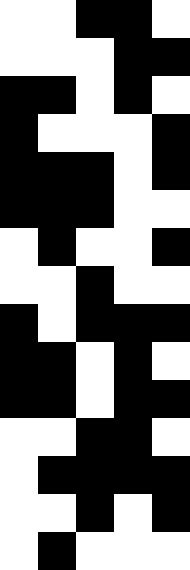[["white", "white", "black", "black", "white"], ["white", "white", "white", "black", "black"], ["black", "black", "white", "black", "white"], ["black", "white", "white", "white", "black"], ["black", "black", "black", "white", "black"], ["black", "black", "black", "white", "white"], ["white", "black", "white", "white", "black"], ["white", "white", "black", "white", "white"], ["black", "white", "black", "black", "black"], ["black", "black", "white", "black", "white"], ["black", "black", "white", "black", "black"], ["white", "white", "black", "black", "white"], ["white", "black", "black", "black", "black"], ["white", "white", "black", "white", "black"], ["white", "black", "white", "white", "white"]]